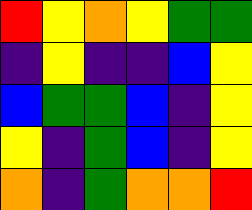[["red", "yellow", "orange", "yellow", "green", "green"], ["indigo", "yellow", "indigo", "indigo", "blue", "yellow"], ["blue", "green", "green", "blue", "indigo", "yellow"], ["yellow", "indigo", "green", "blue", "indigo", "yellow"], ["orange", "indigo", "green", "orange", "orange", "red"]]